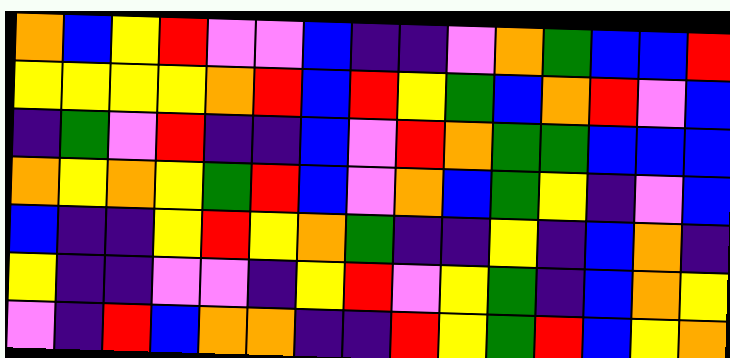[["orange", "blue", "yellow", "red", "violet", "violet", "blue", "indigo", "indigo", "violet", "orange", "green", "blue", "blue", "red"], ["yellow", "yellow", "yellow", "yellow", "orange", "red", "blue", "red", "yellow", "green", "blue", "orange", "red", "violet", "blue"], ["indigo", "green", "violet", "red", "indigo", "indigo", "blue", "violet", "red", "orange", "green", "green", "blue", "blue", "blue"], ["orange", "yellow", "orange", "yellow", "green", "red", "blue", "violet", "orange", "blue", "green", "yellow", "indigo", "violet", "blue"], ["blue", "indigo", "indigo", "yellow", "red", "yellow", "orange", "green", "indigo", "indigo", "yellow", "indigo", "blue", "orange", "indigo"], ["yellow", "indigo", "indigo", "violet", "violet", "indigo", "yellow", "red", "violet", "yellow", "green", "indigo", "blue", "orange", "yellow"], ["violet", "indigo", "red", "blue", "orange", "orange", "indigo", "indigo", "red", "yellow", "green", "red", "blue", "yellow", "orange"]]